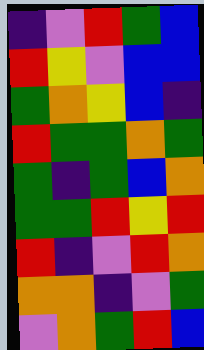[["indigo", "violet", "red", "green", "blue"], ["red", "yellow", "violet", "blue", "blue"], ["green", "orange", "yellow", "blue", "indigo"], ["red", "green", "green", "orange", "green"], ["green", "indigo", "green", "blue", "orange"], ["green", "green", "red", "yellow", "red"], ["red", "indigo", "violet", "red", "orange"], ["orange", "orange", "indigo", "violet", "green"], ["violet", "orange", "green", "red", "blue"]]